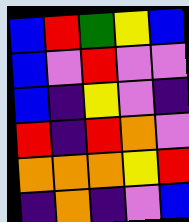[["blue", "red", "green", "yellow", "blue"], ["blue", "violet", "red", "violet", "violet"], ["blue", "indigo", "yellow", "violet", "indigo"], ["red", "indigo", "red", "orange", "violet"], ["orange", "orange", "orange", "yellow", "red"], ["indigo", "orange", "indigo", "violet", "blue"]]